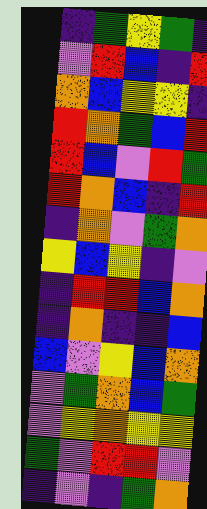[["indigo", "green", "yellow", "green", "indigo"], ["violet", "red", "blue", "indigo", "red"], ["orange", "blue", "yellow", "yellow", "indigo"], ["red", "orange", "green", "blue", "red"], ["red", "blue", "violet", "red", "green"], ["red", "orange", "blue", "indigo", "red"], ["indigo", "orange", "violet", "green", "orange"], ["yellow", "blue", "yellow", "indigo", "violet"], ["indigo", "red", "red", "blue", "orange"], ["indigo", "orange", "indigo", "indigo", "blue"], ["blue", "violet", "yellow", "blue", "orange"], ["violet", "green", "orange", "blue", "green"], ["violet", "yellow", "orange", "yellow", "yellow"], ["green", "violet", "red", "red", "violet"], ["indigo", "violet", "indigo", "green", "orange"]]